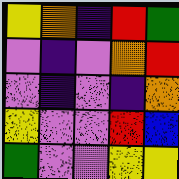[["yellow", "orange", "indigo", "red", "green"], ["violet", "indigo", "violet", "orange", "red"], ["violet", "indigo", "violet", "indigo", "orange"], ["yellow", "violet", "violet", "red", "blue"], ["green", "violet", "violet", "yellow", "yellow"]]